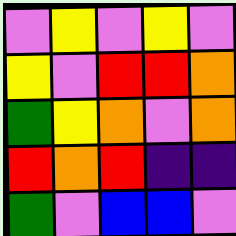[["violet", "yellow", "violet", "yellow", "violet"], ["yellow", "violet", "red", "red", "orange"], ["green", "yellow", "orange", "violet", "orange"], ["red", "orange", "red", "indigo", "indigo"], ["green", "violet", "blue", "blue", "violet"]]